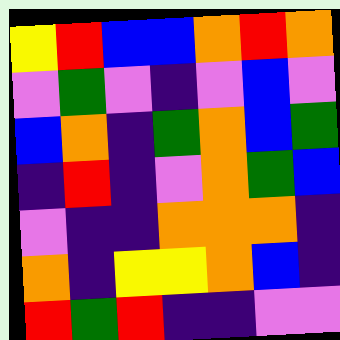[["yellow", "red", "blue", "blue", "orange", "red", "orange"], ["violet", "green", "violet", "indigo", "violet", "blue", "violet"], ["blue", "orange", "indigo", "green", "orange", "blue", "green"], ["indigo", "red", "indigo", "violet", "orange", "green", "blue"], ["violet", "indigo", "indigo", "orange", "orange", "orange", "indigo"], ["orange", "indigo", "yellow", "yellow", "orange", "blue", "indigo"], ["red", "green", "red", "indigo", "indigo", "violet", "violet"]]